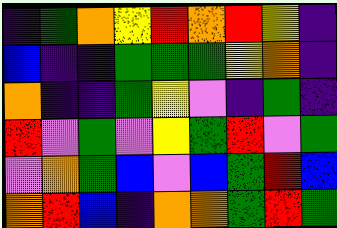[["indigo", "green", "orange", "yellow", "red", "orange", "red", "yellow", "indigo"], ["blue", "indigo", "indigo", "green", "green", "green", "yellow", "orange", "indigo"], ["orange", "indigo", "indigo", "green", "yellow", "violet", "indigo", "green", "indigo"], ["red", "violet", "green", "violet", "yellow", "green", "red", "violet", "green"], ["violet", "orange", "green", "blue", "violet", "blue", "green", "red", "blue"], ["orange", "red", "blue", "indigo", "orange", "orange", "green", "red", "green"]]